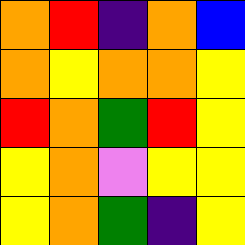[["orange", "red", "indigo", "orange", "blue"], ["orange", "yellow", "orange", "orange", "yellow"], ["red", "orange", "green", "red", "yellow"], ["yellow", "orange", "violet", "yellow", "yellow"], ["yellow", "orange", "green", "indigo", "yellow"]]